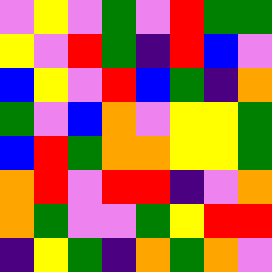[["violet", "yellow", "violet", "green", "violet", "red", "green", "green"], ["yellow", "violet", "red", "green", "indigo", "red", "blue", "violet"], ["blue", "yellow", "violet", "red", "blue", "green", "indigo", "orange"], ["green", "violet", "blue", "orange", "violet", "yellow", "yellow", "green"], ["blue", "red", "green", "orange", "orange", "yellow", "yellow", "green"], ["orange", "red", "violet", "red", "red", "indigo", "violet", "orange"], ["orange", "green", "violet", "violet", "green", "yellow", "red", "red"], ["indigo", "yellow", "green", "indigo", "orange", "green", "orange", "violet"]]